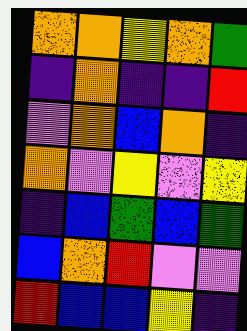[["orange", "orange", "yellow", "orange", "green"], ["indigo", "orange", "indigo", "indigo", "red"], ["violet", "orange", "blue", "orange", "indigo"], ["orange", "violet", "yellow", "violet", "yellow"], ["indigo", "blue", "green", "blue", "green"], ["blue", "orange", "red", "violet", "violet"], ["red", "blue", "blue", "yellow", "indigo"]]